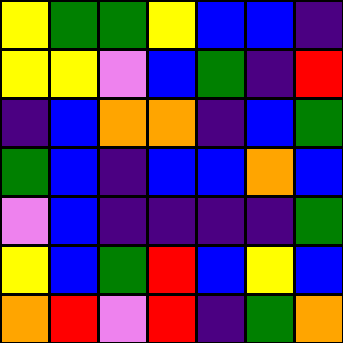[["yellow", "green", "green", "yellow", "blue", "blue", "indigo"], ["yellow", "yellow", "violet", "blue", "green", "indigo", "red"], ["indigo", "blue", "orange", "orange", "indigo", "blue", "green"], ["green", "blue", "indigo", "blue", "blue", "orange", "blue"], ["violet", "blue", "indigo", "indigo", "indigo", "indigo", "green"], ["yellow", "blue", "green", "red", "blue", "yellow", "blue"], ["orange", "red", "violet", "red", "indigo", "green", "orange"]]